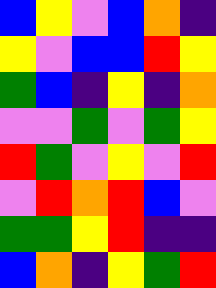[["blue", "yellow", "violet", "blue", "orange", "indigo"], ["yellow", "violet", "blue", "blue", "red", "yellow"], ["green", "blue", "indigo", "yellow", "indigo", "orange"], ["violet", "violet", "green", "violet", "green", "yellow"], ["red", "green", "violet", "yellow", "violet", "red"], ["violet", "red", "orange", "red", "blue", "violet"], ["green", "green", "yellow", "red", "indigo", "indigo"], ["blue", "orange", "indigo", "yellow", "green", "red"]]